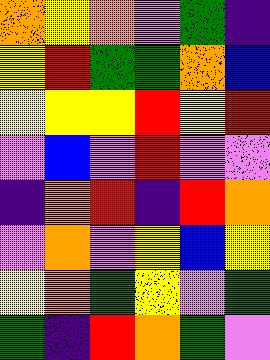[["orange", "yellow", "orange", "violet", "green", "indigo"], ["yellow", "red", "green", "green", "orange", "blue"], ["yellow", "yellow", "yellow", "red", "yellow", "red"], ["violet", "blue", "violet", "red", "violet", "violet"], ["indigo", "orange", "red", "indigo", "red", "orange"], ["violet", "orange", "violet", "yellow", "blue", "yellow"], ["yellow", "orange", "green", "yellow", "violet", "green"], ["green", "indigo", "red", "orange", "green", "violet"]]